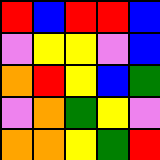[["red", "blue", "red", "red", "blue"], ["violet", "yellow", "yellow", "violet", "blue"], ["orange", "red", "yellow", "blue", "green"], ["violet", "orange", "green", "yellow", "violet"], ["orange", "orange", "yellow", "green", "red"]]